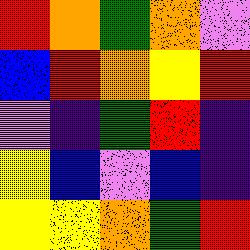[["red", "orange", "green", "orange", "violet"], ["blue", "red", "orange", "yellow", "red"], ["violet", "indigo", "green", "red", "indigo"], ["yellow", "blue", "violet", "blue", "indigo"], ["yellow", "yellow", "orange", "green", "red"]]